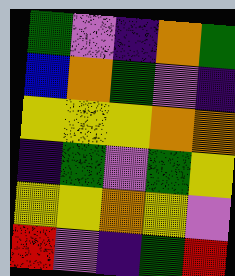[["green", "violet", "indigo", "orange", "green"], ["blue", "orange", "green", "violet", "indigo"], ["yellow", "yellow", "yellow", "orange", "orange"], ["indigo", "green", "violet", "green", "yellow"], ["yellow", "yellow", "orange", "yellow", "violet"], ["red", "violet", "indigo", "green", "red"]]